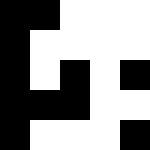[["black", "black", "white", "white", "white"], ["black", "white", "white", "white", "white"], ["black", "white", "black", "white", "black"], ["black", "black", "black", "white", "white"], ["black", "white", "white", "white", "black"]]